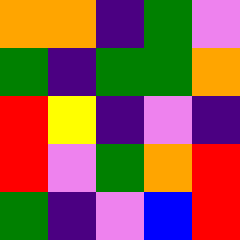[["orange", "orange", "indigo", "green", "violet"], ["green", "indigo", "green", "green", "orange"], ["red", "yellow", "indigo", "violet", "indigo"], ["red", "violet", "green", "orange", "red"], ["green", "indigo", "violet", "blue", "red"]]